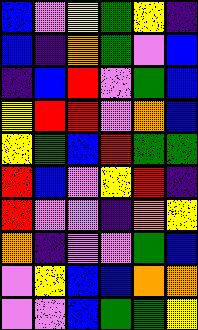[["blue", "violet", "yellow", "green", "yellow", "indigo"], ["blue", "indigo", "orange", "green", "violet", "blue"], ["indigo", "blue", "red", "violet", "green", "blue"], ["yellow", "red", "red", "violet", "orange", "blue"], ["yellow", "green", "blue", "red", "green", "green"], ["red", "blue", "violet", "yellow", "red", "indigo"], ["red", "violet", "violet", "indigo", "orange", "yellow"], ["orange", "indigo", "violet", "violet", "green", "blue"], ["violet", "yellow", "blue", "blue", "orange", "orange"], ["violet", "violet", "blue", "green", "green", "yellow"]]